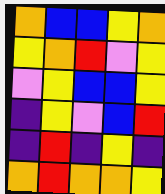[["orange", "blue", "blue", "yellow", "orange"], ["yellow", "orange", "red", "violet", "yellow"], ["violet", "yellow", "blue", "blue", "yellow"], ["indigo", "yellow", "violet", "blue", "red"], ["indigo", "red", "indigo", "yellow", "indigo"], ["orange", "red", "orange", "orange", "yellow"]]